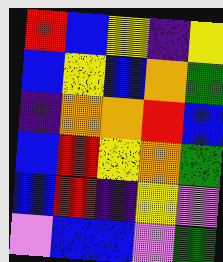[["red", "blue", "yellow", "indigo", "yellow"], ["blue", "yellow", "blue", "orange", "green"], ["indigo", "orange", "orange", "red", "blue"], ["blue", "red", "yellow", "orange", "green"], ["blue", "red", "indigo", "yellow", "violet"], ["violet", "blue", "blue", "violet", "green"]]